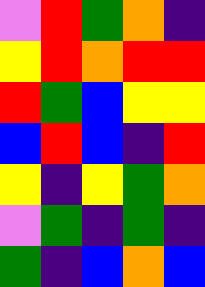[["violet", "red", "green", "orange", "indigo"], ["yellow", "red", "orange", "red", "red"], ["red", "green", "blue", "yellow", "yellow"], ["blue", "red", "blue", "indigo", "red"], ["yellow", "indigo", "yellow", "green", "orange"], ["violet", "green", "indigo", "green", "indigo"], ["green", "indigo", "blue", "orange", "blue"]]